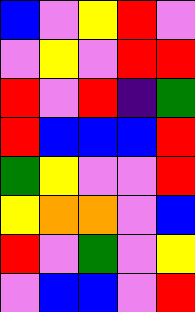[["blue", "violet", "yellow", "red", "violet"], ["violet", "yellow", "violet", "red", "red"], ["red", "violet", "red", "indigo", "green"], ["red", "blue", "blue", "blue", "red"], ["green", "yellow", "violet", "violet", "red"], ["yellow", "orange", "orange", "violet", "blue"], ["red", "violet", "green", "violet", "yellow"], ["violet", "blue", "blue", "violet", "red"]]